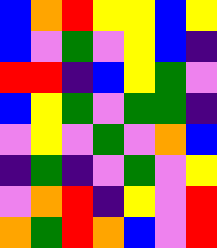[["blue", "orange", "red", "yellow", "yellow", "blue", "yellow"], ["blue", "violet", "green", "violet", "yellow", "blue", "indigo"], ["red", "red", "indigo", "blue", "yellow", "green", "violet"], ["blue", "yellow", "green", "violet", "green", "green", "indigo"], ["violet", "yellow", "violet", "green", "violet", "orange", "blue"], ["indigo", "green", "indigo", "violet", "green", "violet", "yellow"], ["violet", "orange", "red", "indigo", "yellow", "violet", "red"], ["orange", "green", "red", "orange", "blue", "violet", "red"]]